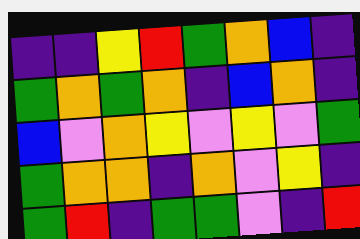[["indigo", "indigo", "yellow", "red", "green", "orange", "blue", "indigo"], ["green", "orange", "green", "orange", "indigo", "blue", "orange", "indigo"], ["blue", "violet", "orange", "yellow", "violet", "yellow", "violet", "green"], ["green", "orange", "orange", "indigo", "orange", "violet", "yellow", "indigo"], ["green", "red", "indigo", "green", "green", "violet", "indigo", "red"]]